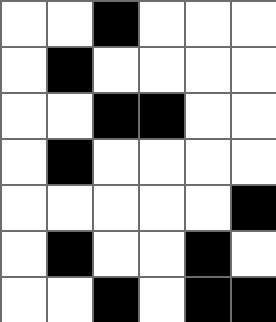[["white", "white", "black", "white", "white", "white"], ["white", "black", "white", "white", "white", "white"], ["white", "white", "black", "black", "white", "white"], ["white", "black", "white", "white", "white", "white"], ["white", "white", "white", "white", "white", "black"], ["white", "black", "white", "white", "black", "white"], ["white", "white", "black", "white", "black", "black"]]